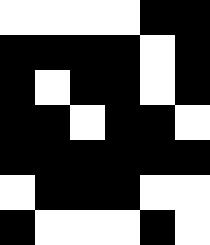[["white", "white", "white", "white", "black", "black"], ["black", "black", "black", "black", "white", "black"], ["black", "white", "black", "black", "white", "black"], ["black", "black", "white", "black", "black", "white"], ["black", "black", "black", "black", "black", "black"], ["white", "black", "black", "black", "white", "white"], ["black", "white", "white", "white", "black", "white"]]